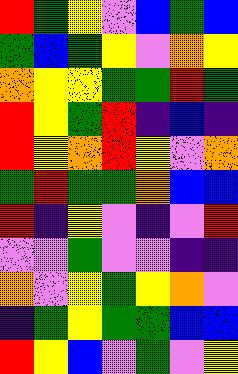[["red", "green", "yellow", "violet", "blue", "green", "blue"], ["green", "blue", "green", "yellow", "violet", "orange", "yellow"], ["orange", "yellow", "yellow", "green", "green", "red", "green"], ["red", "yellow", "green", "red", "indigo", "blue", "indigo"], ["red", "yellow", "orange", "red", "yellow", "violet", "orange"], ["green", "red", "green", "green", "orange", "blue", "blue"], ["red", "indigo", "yellow", "violet", "indigo", "violet", "red"], ["violet", "violet", "green", "violet", "violet", "indigo", "indigo"], ["orange", "violet", "yellow", "green", "yellow", "orange", "violet"], ["indigo", "green", "yellow", "green", "green", "blue", "blue"], ["red", "yellow", "blue", "violet", "green", "violet", "yellow"]]